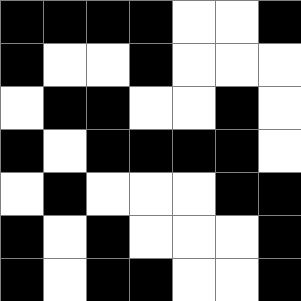[["black", "black", "black", "black", "white", "white", "black"], ["black", "white", "white", "black", "white", "white", "white"], ["white", "black", "black", "white", "white", "black", "white"], ["black", "white", "black", "black", "black", "black", "white"], ["white", "black", "white", "white", "white", "black", "black"], ["black", "white", "black", "white", "white", "white", "black"], ["black", "white", "black", "black", "white", "white", "black"]]